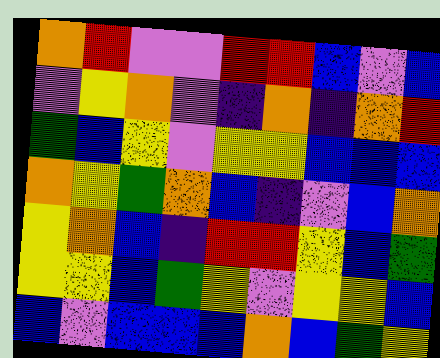[["orange", "red", "violet", "violet", "red", "red", "blue", "violet", "blue"], ["violet", "yellow", "orange", "violet", "indigo", "orange", "indigo", "orange", "red"], ["green", "blue", "yellow", "violet", "yellow", "yellow", "blue", "blue", "blue"], ["orange", "yellow", "green", "orange", "blue", "indigo", "violet", "blue", "orange"], ["yellow", "orange", "blue", "indigo", "red", "red", "yellow", "blue", "green"], ["yellow", "yellow", "blue", "green", "yellow", "violet", "yellow", "yellow", "blue"], ["blue", "violet", "blue", "blue", "blue", "orange", "blue", "green", "yellow"]]